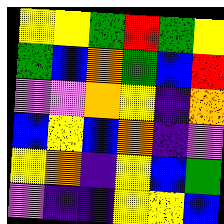[["yellow", "yellow", "green", "red", "green", "yellow"], ["green", "blue", "orange", "green", "blue", "red"], ["violet", "violet", "orange", "yellow", "indigo", "orange"], ["blue", "yellow", "blue", "orange", "indigo", "violet"], ["yellow", "orange", "indigo", "yellow", "blue", "green"], ["violet", "indigo", "indigo", "yellow", "yellow", "blue"]]